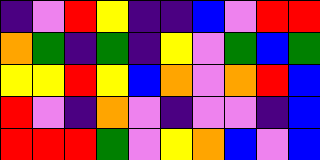[["indigo", "violet", "red", "yellow", "indigo", "indigo", "blue", "violet", "red", "red"], ["orange", "green", "indigo", "green", "indigo", "yellow", "violet", "green", "blue", "green"], ["yellow", "yellow", "red", "yellow", "blue", "orange", "violet", "orange", "red", "blue"], ["red", "violet", "indigo", "orange", "violet", "indigo", "violet", "violet", "indigo", "blue"], ["red", "red", "red", "green", "violet", "yellow", "orange", "blue", "violet", "blue"]]